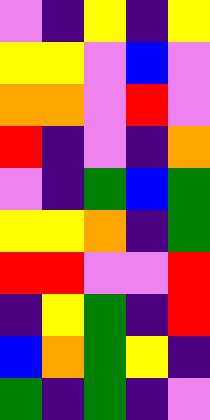[["violet", "indigo", "yellow", "indigo", "yellow"], ["yellow", "yellow", "violet", "blue", "violet"], ["orange", "orange", "violet", "red", "violet"], ["red", "indigo", "violet", "indigo", "orange"], ["violet", "indigo", "green", "blue", "green"], ["yellow", "yellow", "orange", "indigo", "green"], ["red", "red", "violet", "violet", "red"], ["indigo", "yellow", "green", "indigo", "red"], ["blue", "orange", "green", "yellow", "indigo"], ["green", "indigo", "green", "indigo", "violet"]]